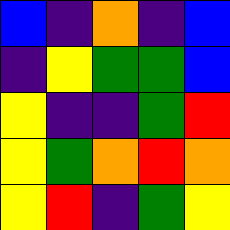[["blue", "indigo", "orange", "indigo", "blue"], ["indigo", "yellow", "green", "green", "blue"], ["yellow", "indigo", "indigo", "green", "red"], ["yellow", "green", "orange", "red", "orange"], ["yellow", "red", "indigo", "green", "yellow"]]